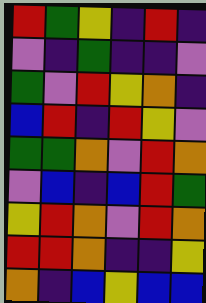[["red", "green", "yellow", "indigo", "red", "indigo"], ["violet", "indigo", "green", "indigo", "indigo", "violet"], ["green", "violet", "red", "yellow", "orange", "indigo"], ["blue", "red", "indigo", "red", "yellow", "violet"], ["green", "green", "orange", "violet", "red", "orange"], ["violet", "blue", "indigo", "blue", "red", "green"], ["yellow", "red", "orange", "violet", "red", "orange"], ["red", "red", "orange", "indigo", "indigo", "yellow"], ["orange", "indigo", "blue", "yellow", "blue", "blue"]]